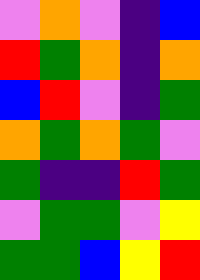[["violet", "orange", "violet", "indigo", "blue"], ["red", "green", "orange", "indigo", "orange"], ["blue", "red", "violet", "indigo", "green"], ["orange", "green", "orange", "green", "violet"], ["green", "indigo", "indigo", "red", "green"], ["violet", "green", "green", "violet", "yellow"], ["green", "green", "blue", "yellow", "red"]]